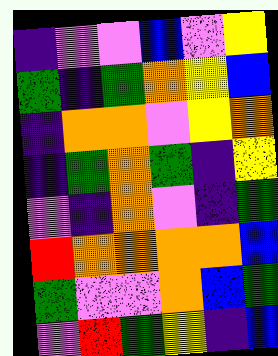[["indigo", "violet", "violet", "blue", "violet", "yellow"], ["green", "indigo", "green", "orange", "yellow", "blue"], ["indigo", "orange", "orange", "violet", "yellow", "orange"], ["indigo", "green", "orange", "green", "indigo", "yellow"], ["violet", "indigo", "orange", "violet", "indigo", "green"], ["red", "orange", "orange", "orange", "orange", "blue"], ["green", "violet", "violet", "orange", "blue", "green"], ["violet", "red", "green", "yellow", "indigo", "blue"]]